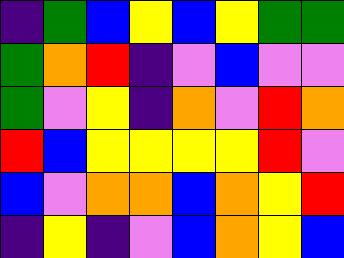[["indigo", "green", "blue", "yellow", "blue", "yellow", "green", "green"], ["green", "orange", "red", "indigo", "violet", "blue", "violet", "violet"], ["green", "violet", "yellow", "indigo", "orange", "violet", "red", "orange"], ["red", "blue", "yellow", "yellow", "yellow", "yellow", "red", "violet"], ["blue", "violet", "orange", "orange", "blue", "orange", "yellow", "red"], ["indigo", "yellow", "indigo", "violet", "blue", "orange", "yellow", "blue"]]